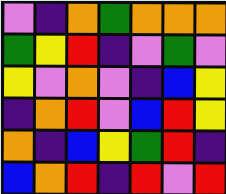[["violet", "indigo", "orange", "green", "orange", "orange", "orange"], ["green", "yellow", "red", "indigo", "violet", "green", "violet"], ["yellow", "violet", "orange", "violet", "indigo", "blue", "yellow"], ["indigo", "orange", "red", "violet", "blue", "red", "yellow"], ["orange", "indigo", "blue", "yellow", "green", "red", "indigo"], ["blue", "orange", "red", "indigo", "red", "violet", "red"]]